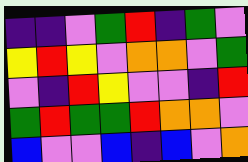[["indigo", "indigo", "violet", "green", "red", "indigo", "green", "violet"], ["yellow", "red", "yellow", "violet", "orange", "orange", "violet", "green"], ["violet", "indigo", "red", "yellow", "violet", "violet", "indigo", "red"], ["green", "red", "green", "green", "red", "orange", "orange", "violet"], ["blue", "violet", "violet", "blue", "indigo", "blue", "violet", "orange"]]